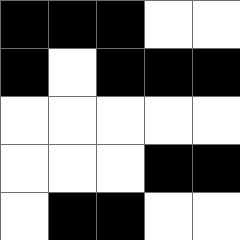[["black", "black", "black", "white", "white"], ["black", "white", "black", "black", "black"], ["white", "white", "white", "white", "white"], ["white", "white", "white", "black", "black"], ["white", "black", "black", "white", "white"]]